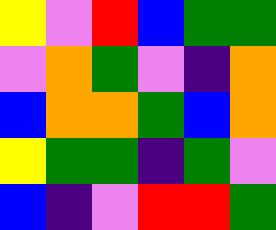[["yellow", "violet", "red", "blue", "green", "green"], ["violet", "orange", "green", "violet", "indigo", "orange"], ["blue", "orange", "orange", "green", "blue", "orange"], ["yellow", "green", "green", "indigo", "green", "violet"], ["blue", "indigo", "violet", "red", "red", "green"]]